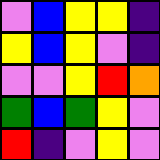[["violet", "blue", "yellow", "yellow", "indigo"], ["yellow", "blue", "yellow", "violet", "indigo"], ["violet", "violet", "yellow", "red", "orange"], ["green", "blue", "green", "yellow", "violet"], ["red", "indigo", "violet", "yellow", "violet"]]